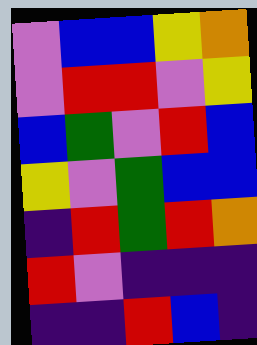[["violet", "blue", "blue", "yellow", "orange"], ["violet", "red", "red", "violet", "yellow"], ["blue", "green", "violet", "red", "blue"], ["yellow", "violet", "green", "blue", "blue"], ["indigo", "red", "green", "red", "orange"], ["red", "violet", "indigo", "indigo", "indigo"], ["indigo", "indigo", "red", "blue", "indigo"]]